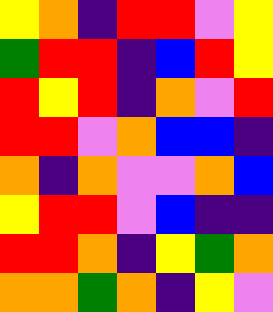[["yellow", "orange", "indigo", "red", "red", "violet", "yellow"], ["green", "red", "red", "indigo", "blue", "red", "yellow"], ["red", "yellow", "red", "indigo", "orange", "violet", "red"], ["red", "red", "violet", "orange", "blue", "blue", "indigo"], ["orange", "indigo", "orange", "violet", "violet", "orange", "blue"], ["yellow", "red", "red", "violet", "blue", "indigo", "indigo"], ["red", "red", "orange", "indigo", "yellow", "green", "orange"], ["orange", "orange", "green", "orange", "indigo", "yellow", "violet"]]